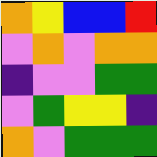[["orange", "yellow", "blue", "blue", "red"], ["violet", "orange", "violet", "orange", "orange"], ["indigo", "violet", "violet", "green", "green"], ["violet", "green", "yellow", "yellow", "indigo"], ["orange", "violet", "green", "green", "green"]]